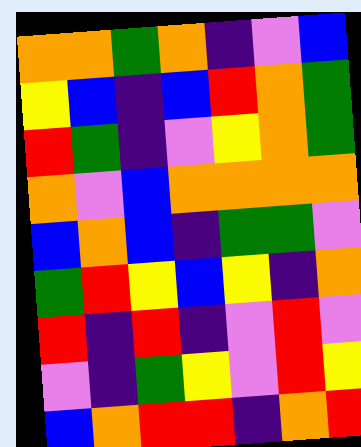[["orange", "orange", "green", "orange", "indigo", "violet", "blue"], ["yellow", "blue", "indigo", "blue", "red", "orange", "green"], ["red", "green", "indigo", "violet", "yellow", "orange", "green"], ["orange", "violet", "blue", "orange", "orange", "orange", "orange"], ["blue", "orange", "blue", "indigo", "green", "green", "violet"], ["green", "red", "yellow", "blue", "yellow", "indigo", "orange"], ["red", "indigo", "red", "indigo", "violet", "red", "violet"], ["violet", "indigo", "green", "yellow", "violet", "red", "yellow"], ["blue", "orange", "red", "red", "indigo", "orange", "red"]]